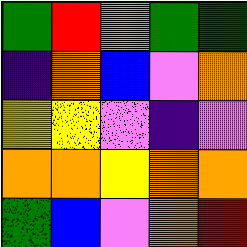[["green", "red", "violet", "green", "green"], ["indigo", "orange", "blue", "violet", "orange"], ["yellow", "yellow", "violet", "indigo", "violet"], ["orange", "orange", "yellow", "orange", "orange"], ["green", "blue", "violet", "orange", "red"]]